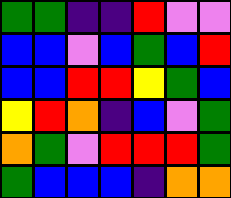[["green", "green", "indigo", "indigo", "red", "violet", "violet"], ["blue", "blue", "violet", "blue", "green", "blue", "red"], ["blue", "blue", "red", "red", "yellow", "green", "blue"], ["yellow", "red", "orange", "indigo", "blue", "violet", "green"], ["orange", "green", "violet", "red", "red", "red", "green"], ["green", "blue", "blue", "blue", "indigo", "orange", "orange"]]